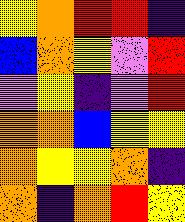[["yellow", "orange", "red", "red", "indigo"], ["blue", "orange", "yellow", "violet", "red"], ["violet", "yellow", "indigo", "violet", "red"], ["orange", "orange", "blue", "yellow", "yellow"], ["orange", "yellow", "yellow", "orange", "indigo"], ["orange", "indigo", "orange", "red", "yellow"]]